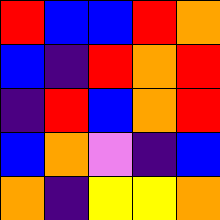[["red", "blue", "blue", "red", "orange"], ["blue", "indigo", "red", "orange", "red"], ["indigo", "red", "blue", "orange", "red"], ["blue", "orange", "violet", "indigo", "blue"], ["orange", "indigo", "yellow", "yellow", "orange"]]